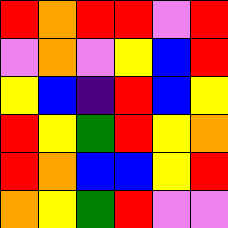[["red", "orange", "red", "red", "violet", "red"], ["violet", "orange", "violet", "yellow", "blue", "red"], ["yellow", "blue", "indigo", "red", "blue", "yellow"], ["red", "yellow", "green", "red", "yellow", "orange"], ["red", "orange", "blue", "blue", "yellow", "red"], ["orange", "yellow", "green", "red", "violet", "violet"]]